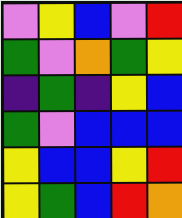[["violet", "yellow", "blue", "violet", "red"], ["green", "violet", "orange", "green", "yellow"], ["indigo", "green", "indigo", "yellow", "blue"], ["green", "violet", "blue", "blue", "blue"], ["yellow", "blue", "blue", "yellow", "red"], ["yellow", "green", "blue", "red", "orange"]]